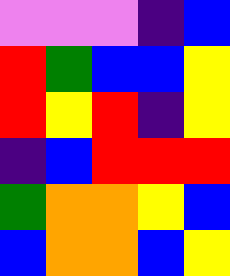[["violet", "violet", "violet", "indigo", "blue"], ["red", "green", "blue", "blue", "yellow"], ["red", "yellow", "red", "indigo", "yellow"], ["indigo", "blue", "red", "red", "red"], ["green", "orange", "orange", "yellow", "blue"], ["blue", "orange", "orange", "blue", "yellow"]]